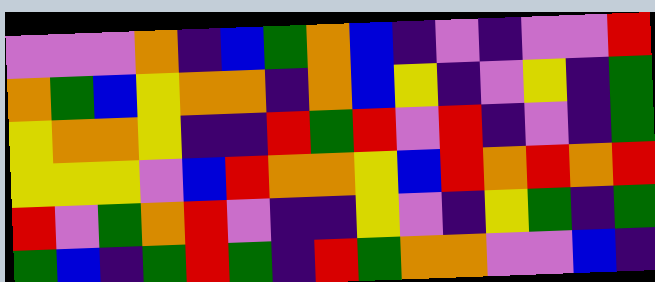[["violet", "violet", "violet", "orange", "indigo", "blue", "green", "orange", "blue", "indigo", "violet", "indigo", "violet", "violet", "red"], ["orange", "green", "blue", "yellow", "orange", "orange", "indigo", "orange", "blue", "yellow", "indigo", "violet", "yellow", "indigo", "green"], ["yellow", "orange", "orange", "yellow", "indigo", "indigo", "red", "green", "red", "violet", "red", "indigo", "violet", "indigo", "green"], ["yellow", "yellow", "yellow", "violet", "blue", "red", "orange", "orange", "yellow", "blue", "red", "orange", "red", "orange", "red"], ["red", "violet", "green", "orange", "red", "violet", "indigo", "indigo", "yellow", "violet", "indigo", "yellow", "green", "indigo", "green"], ["green", "blue", "indigo", "green", "red", "green", "indigo", "red", "green", "orange", "orange", "violet", "violet", "blue", "indigo"]]